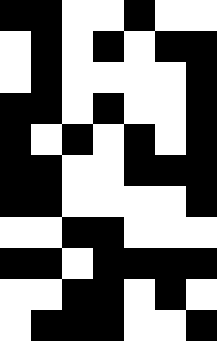[["black", "black", "white", "white", "black", "white", "white"], ["white", "black", "white", "black", "white", "black", "black"], ["white", "black", "white", "white", "white", "white", "black"], ["black", "black", "white", "black", "white", "white", "black"], ["black", "white", "black", "white", "black", "white", "black"], ["black", "black", "white", "white", "black", "black", "black"], ["black", "black", "white", "white", "white", "white", "black"], ["white", "white", "black", "black", "white", "white", "white"], ["black", "black", "white", "black", "black", "black", "black"], ["white", "white", "black", "black", "white", "black", "white"], ["white", "black", "black", "black", "white", "white", "black"]]